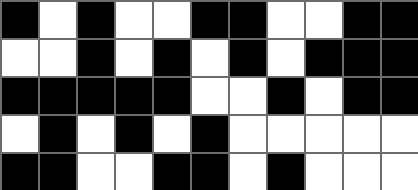[["black", "white", "black", "white", "white", "black", "black", "white", "white", "black", "black"], ["white", "white", "black", "white", "black", "white", "black", "white", "black", "black", "black"], ["black", "black", "black", "black", "black", "white", "white", "black", "white", "black", "black"], ["white", "black", "white", "black", "white", "black", "white", "white", "white", "white", "white"], ["black", "black", "white", "white", "black", "black", "white", "black", "white", "white", "white"]]